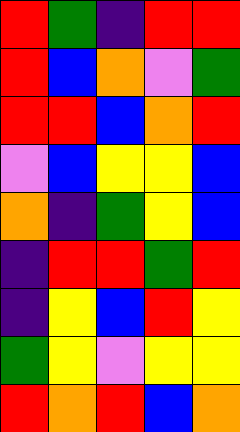[["red", "green", "indigo", "red", "red"], ["red", "blue", "orange", "violet", "green"], ["red", "red", "blue", "orange", "red"], ["violet", "blue", "yellow", "yellow", "blue"], ["orange", "indigo", "green", "yellow", "blue"], ["indigo", "red", "red", "green", "red"], ["indigo", "yellow", "blue", "red", "yellow"], ["green", "yellow", "violet", "yellow", "yellow"], ["red", "orange", "red", "blue", "orange"]]